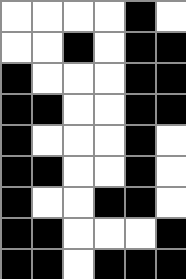[["white", "white", "white", "white", "black", "white"], ["white", "white", "black", "white", "black", "black"], ["black", "white", "white", "white", "black", "black"], ["black", "black", "white", "white", "black", "black"], ["black", "white", "white", "white", "black", "white"], ["black", "black", "white", "white", "black", "white"], ["black", "white", "white", "black", "black", "white"], ["black", "black", "white", "white", "white", "black"], ["black", "black", "white", "black", "black", "black"]]